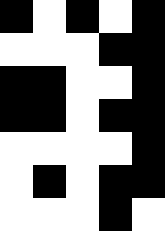[["black", "white", "black", "white", "black"], ["white", "white", "white", "black", "black"], ["black", "black", "white", "white", "black"], ["black", "black", "white", "black", "black"], ["white", "white", "white", "white", "black"], ["white", "black", "white", "black", "black"], ["white", "white", "white", "black", "white"]]